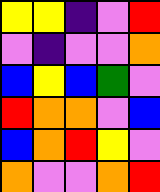[["yellow", "yellow", "indigo", "violet", "red"], ["violet", "indigo", "violet", "violet", "orange"], ["blue", "yellow", "blue", "green", "violet"], ["red", "orange", "orange", "violet", "blue"], ["blue", "orange", "red", "yellow", "violet"], ["orange", "violet", "violet", "orange", "red"]]